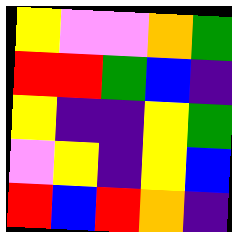[["yellow", "violet", "violet", "orange", "green"], ["red", "red", "green", "blue", "indigo"], ["yellow", "indigo", "indigo", "yellow", "green"], ["violet", "yellow", "indigo", "yellow", "blue"], ["red", "blue", "red", "orange", "indigo"]]